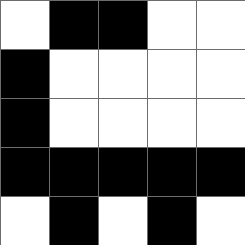[["white", "black", "black", "white", "white"], ["black", "white", "white", "white", "white"], ["black", "white", "white", "white", "white"], ["black", "black", "black", "black", "black"], ["white", "black", "white", "black", "white"]]